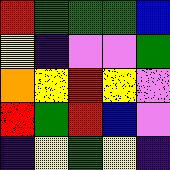[["red", "green", "green", "green", "blue"], ["yellow", "indigo", "violet", "violet", "green"], ["orange", "yellow", "red", "yellow", "violet"], ["red", "green", "red", "blue", "violet"], ["indigo", "yellow", "green", "yellow", "indigo"]]